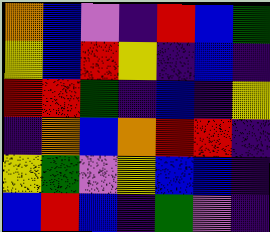[["orange", "blue", "violet", "indigo", "red", "blue", "green"], ["yellow", "blue", "red", "yellow", "indigo", "blue", "indigo"], ["red", "red", "green", "indigo", "blue", "indigo", "yellow"], ["indigo", "orange", "blue", "orange", "red", "red", "indigo"], ["yellow", "green", "violet", "yellow", "blue", "blue", "indigo"], ["blue", "red", "blue", "indigo", "green", "violet", "indigo"]]